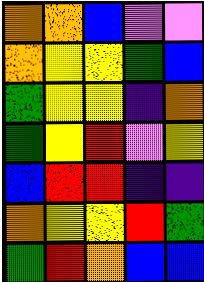[["orange", "orange", "blue", "violet", "violet"], ["orange", "yellow", "yellow", "green", "blue"], ["green", "yellow", "yellow", "indigo", "orange"], ["green", "yellow", "red", "violet", "yellow"], ["blue", "red", "red", "indigo", "indigo"], ["orange", "yellow", "yellow", "red", "green"], ["green", "red", "orange", "blue", "blue"]]